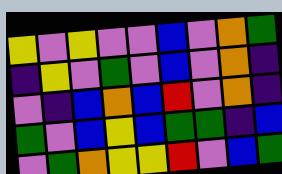[["yellow", "violet", "yellow", "violet", "violet", "blue", "violet", "orange", "green"], ["indigo", "yellow", "violet", "green", "violet", "blue", "violet", "orange", "indigo"], ["violet", "indigo", "blue", "orange", "blue", "red", "violet", "orange", "indigo"], ["green", "violet", "blue", "yellow", "blue", "green", "green", "indigo", "blue"], ["violet", "green", "orange", "yellow", "yellow", "red", "violet", "blue", "green"]]